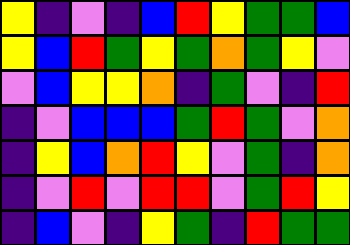[["yellow", "indigo", "violet", "indigo", "blue", "red", "yellow", "green", "green", "blue"], ["yellow", "blue", "red", "green", "yellow", "green", "orange", "green", "yellow", "violet"], ["violet", "blue", "yellow", "yellow", "orange", "indigo", "green", "violet", "indigo", "red"], ["indigo", "violet", "blue", "blue", "blue", "green", "red", "green", "violet", "orange"], ["indigo", "yellow", "blue", "orange", "red", "yellow", "violet", "green", "indigo", "orange"], ["indigo", "violet", "red", "violet", "red", "red", "violet", "green", "red", "yellow"], ["indigo", "blue", "violet", "indigo", "yellow", "green", "indigo", "red", "green", "green"]]